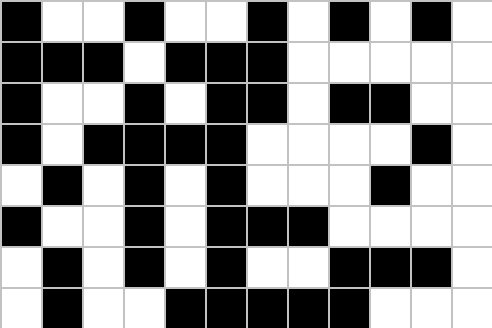[["black", "white", "white", "black", "white", "white", "black", "white", "black", "white", "black", "white"], ["black", "black", "black", "white", "black", "black", "black", "white", "white", "white", "white", "white"], ["black", "white", "white", "black", "white", "black", "black", "white", "black", "black", "white", "white"], ["black", "white", "black", "black", "black", "black", "white", "white", "white", "white", "black", "white"], ["white", "black", "white", "black", "white", "black", "white", "white", "white", "black", "white", "white"], ["black", "white", "white", "black", "white", "black", "black", "black", "white", "white", "white", "white"], ["white", "black", "white", "black", "white", "black", "white", "white", "black", "black", "black", "white"], ["white", "black", "white", "white", "black", "black", "black", "black", "black", "white", "white", "white"]]